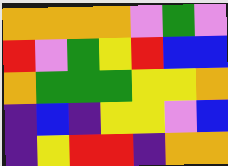[["orange", "orange", "orange", "orange", "violet", "green", "violet"], ["red", "violet", "green", "yellow", "red", "blue", "blue"], ["orange", "green", "green", "green", "yellow", "yellow", "orange"], ["indigo", "blue", "indigo", "yellow", "yellow", "violet", "blue"], ["indigo", "yellow", "red", "red", "indigo", "orange", "orange"]]